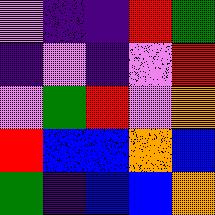[["violet", "indigo", "indigo", "red", "green"], ["indigo", "violet", "indigo", "violet", "red"], ["violet", "green", "red", "violet", "orange"], ["red", "blue", "blue", "orange", "blue"], ["green", "indigo", "blue", "blue", "orange"]]